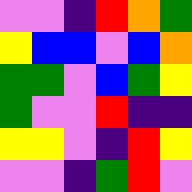[["violet", "violet", "indigo", "red", "orange", "green"], ["yellow", "blue", "blue", "violet", "blue", "orange"], ["green", "green", "violet", "blue", "green", "yellow"], ["green", "violet", "violet", "red", "indigo", "indigo"], ["yellow", "yellow", "violet", "indigo", "red", "yellow"], ["violet", "violet", "indigo", "green", "red", "violet"]]